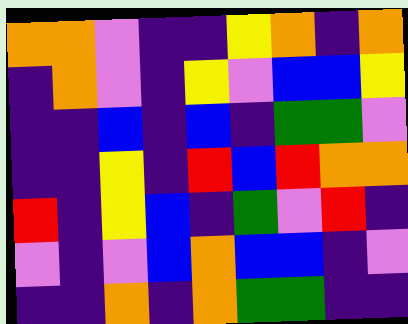[["orange", "orange", "violet", "indigo", "indigo", "yellow", "orange", "indigo", "orange"], ["indigo", "orange", "violet", "indigo", "yellow", "violet", "blue", "blue", "yellow"], ["indigo", "indigo", "blue", "indigo", "blue", "indigo", "green", "green", "violet"], ["indigo", "indigo", "yellow", "indigo", "red", "blue", "red", "orange", "orange"], ["red", "indigo", "yellow", "blue", "indigo", "green", "violet", "red", "indigo"], ["violet", "indigo", "violet", "blue", "orange", "blue", "blue", "indigo", "violet"], ["indigo", "indigo", "orange", "indigo", "orange", "green", "green", "indigo", "indigo"]]